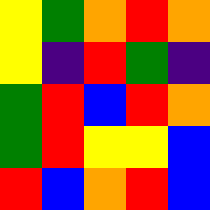[["yellow", "green", "orange", "red", "orange"], ["yellow", "indigo", "red", "green", "indigo"], ["green", "red", "blue", "red", "orange"], ["green", "red", "yellow", "yellow", "blue"], ["red", "blue", "orange", "red", "blue"]]